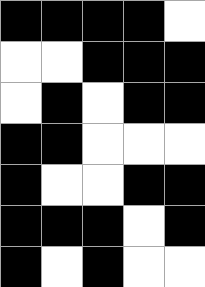[["black", "black", "black", "black", "white"], ["white", "white", "black", "black", "black"], ["white", "black", "white", "black", "black"], ["black", "black", "white", "white", "white"], ["black", "white", "white", "black", "black"], ["black", "black", "black", "white", "black"], ["black", "white", "black", "white", "white"]]